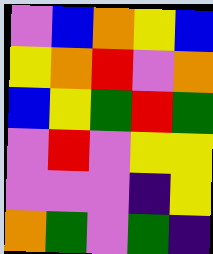[["violet", "blue", "orange", "yellow", "blue"], ["yellow", "orange", "red", "violet", "orange"], ["blue", "yellow", "green", "red", "green"], ["violet", "red", "violet", "yellow", "yellow"], ["violet", "violet", "violet", "indigo", "yellow"], ["orange", "green", "violet", "green", "indigo"]]